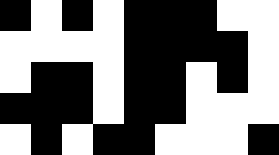[["black", "white", "black", "white", "black", "black", "black", "white", "white"], ["white", "white", "white", "white", "black", "black", "black", "black", "white"], ["white", "black", "black", "white", "black", "black", "white", "black", "white"], ["black", "black", "black", "white", "black", "black", "white", "white", "white"], ["white", "black", "white", "black", "black", "white", "white", "white", "black"]]